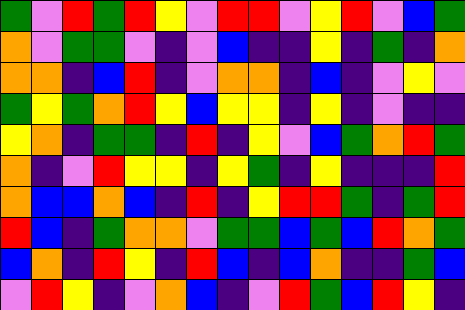[["green", "violet", "red", "green", "red", "yellow", "violet", "red", "red", "violet", "yellow", "red", "violet", "blue", "green"], ["orange", "violet", "green", "green", "violet", "indigo", "violet", "blue", "indigo", "indigo", "yellow", "indigo", "green", "indigo", "orange"], ["orange", "orange", "indigo", "blue", "red", "indigo", "violet", "orange", "orange", "indigo", "blue", "indigo", "violet", "yellow", "violet"], ["green", "yellow", "green", "orange", "red", "yellow", "blue", "yellow", "yellow", "indigo", "yellow", "indigo", "violet", "indigo", "indigo"], ["yellow", "orange", "indigo", "green", "green", "indigo", "red", "indigo", "yellow", "violet", "blue", "green", "orange", "red", "green"], ["orange", "indigo", "violet", "red", "yellow", "yellow", "indigo", "yellow", "green", "indigo", "yellow", "indigo", "indigo", "indigo", "red"], ["orange", "blue", "blue", "orange", "blue", "indigo", "red", "indigo", "yellow", "red", "red", "green", "indigo", "green", "red"], ["red", "blue", "indigo", "green", "orange", "orange", "violet", "green", "green", "blue", "green", "blue", "red", "orange", "green"], ["blue", "orange", "indigo", "red", "yellow", "indigo", "red", "blue", "indigo", "blue", "orange", "indigo", "indigo", "green", "blue"], ["violet", "red", "yellow", "indigo", "violet", "orange", "blue", "indigo", "violet", "red", "green", "blue", "red", "yellow", "indigo"]]